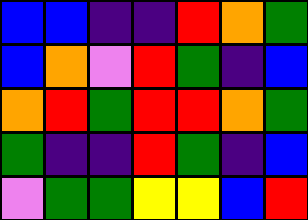[["blue", "blue", "indigo", "indigo", "red", "orange", "green"], ["blue", "orange", "violet", "red", "green", "indigo", "blue"], ["orange", "red", "green", "red", "red", "orange", "green"], ["green", "indigo", "indigo", "red", "green", "indigo", "blue"], ["violet", "green", "green", "yellow", "yellow", "blue", "red"]]